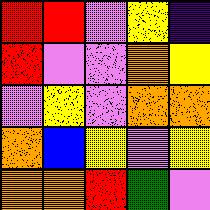[["red", "red", "violet", "yellow", "indigo"], ["red", "violet", "violet", "orange", "yellow"], ["violet", "yellow", "violet", "orange", "orange"], ["orange", "blue", "yellow", "violet", "yellow"], ["orange", "orange", "red", "green", "violet"]]